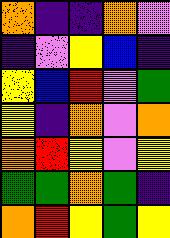[["orange", "indigo", "indigo", "orange", "violet"], ["indigo", "violet", "yellow", "blue", "indigo"], ["yellow", "blue", "red", "violet", "green"], ["yellow", "indigo", "orange", "violet", "orange"], ["orange", "red", "yellow", "violet", "yellow"], ["green", "green", "orange", "green", "indigo"], ["orange", "red", "yellow", "green", "yellow"]]